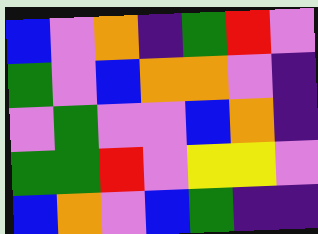[["blue", "violet", "orange", "indigo", "green", "red", "violet"], ["green", "violet", "blue", "orange", "orange", "violet", "indigo"], ["violet", "green", "violet", "violet", "blue", "orange", "indigo"], ["green", "green", "red", "violet", "yellow", "yellow", "violet"], ["blue", "orange", "violet", "blue", "green", "indigo", "indigo"]]